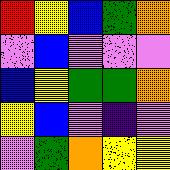[["red", "yellow", "blue", "green", "orange"], ["violet", "blue", "violet", "violet", "violet"], ["blue", "yellow", "green", "green", "orange"], ["yellow", "blue", "violet", "indigo", "violet"], ["violet", "green", "orange", "yellow", "yellow"]]